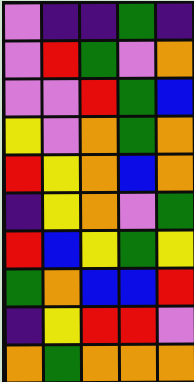[["violet", "indigo", "indigo", "green", "indigo"], ["violet", "red", "green", "violet", "orange"], ["violet", "violet", "red", "green", "blue"], ["yellow", "violet", "orange", "green", "orange"], ["red", "yellow", "orange", "blue", "orange"], ["indigo", "yellow", "orange", "violet", "green"], ["red", "blue", "yellow", "green", "yellow"], ["green", "orange", "blue", "blue", "red"], ["indigo", "yellow", "red", "red", "violet"], ["orange", "green", "orange", "orange", "orange"]]